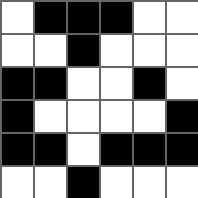[["white", "black", "black", "black", "white", "white"], ["white", "white", "black", "white", "white", "white"], ["black", "black", "white", "white", "black", "white"], ["black", "white", "white", "white", "white", "black"], ["black", "black", "white", "black", "black", "black"], ["white", "white", "black", "white", "white", "white"]]